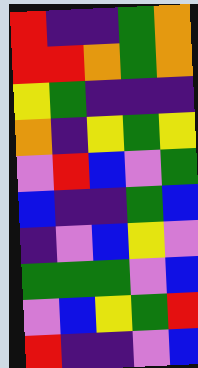[["red", "indigo", "indigo", "green", "orange"], ["red", "red", "orange", "green", "orange"], ["yellow", "green", "indigo", "indigo", "indigo"], ["orange", "indigo", "yellow", "green", "yellow"], ["violet", "red", "blue", "violet", "green"], ["blue", "indigo", "indigo", "green", "blue"], ["indigo", "violet", "blue", "yellow", "violet"], ["green", "green", "green", "violet", "blue"], ["violet", "blue", "yellow", "green", "red"], ["red", "indigo", "indigo", "violet", "blue"]]